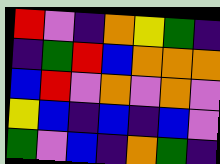[["red", "violet", "indigo", "orange", "yellow", "green", "indigo"], ["indigo", "green", "red", "blue", "orange", "orange", "orange"], ["blue", "red", "violet", "orange", "violet", "orange", "violet"], ["yellow", "blue", "indigo", "blue", "indigo", "blue", "violet"], ["green", "violet", "blue", "indigo", "orange", "green", "indigo"]]